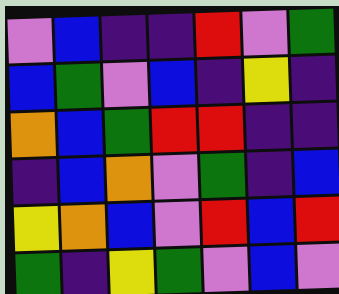[["violet", "blue", "indigo", "indigo", "red", "violet", "green"], ["blue", "green", "violet", "blue", "indigo", "yellow", "indigo"], ["orange", "blue", "green", "red", "red", "indigo", "indigo"], ["indigo", "blue", "orange", "violet", "green", "indigo", "blue"], ["yellow", "orange", "blue", "violet", "red", "blue", "red"], ["green", "indigo", "yellow", "green", "violet", "blue", "violet"]]